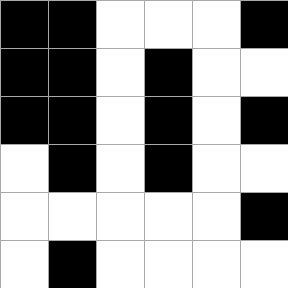[["black", "black", "white", "white", "white", "black"], ["black", "black", "white", "black", "white", "white"], ["black", "black", "white", "black", "white", "black"], ["white", "black", "white", "black", "white", "white"], ["white", "white", "white", "white", "white", "black"], ["white", "black", "white", "white", "white", "white"]]